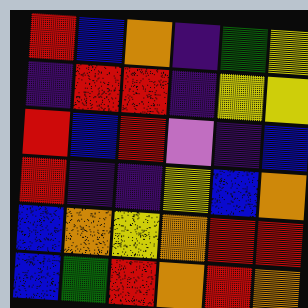[["red", "blue", "orange", "indigo", "green", "yellow"], ["indigo", "red", "red", "indigo", "yellow", "yellow"], ["red", "blue", "red", "violet", "indigo", "blue"], ["red", "indigo", "indigo", "yellow", "blue", "orange"], ["blue", "orange", "yellow", "orange", "red", "red"], ["blue", "green", "red", "orange", "red", "orange"]]